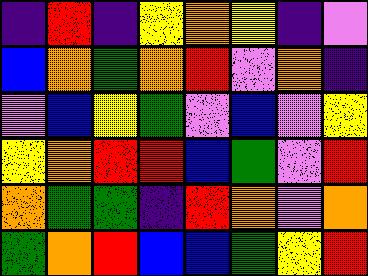[["indigo", "red", "indigo", "yellow", "orange", "yellow", "indigo", "violet"], ["blue", "orange", "green", "orange", "red", "violet", "orange", "indigo"], ["violet", "blue", "yellow", "green", "violet", "blue", "violet", "yellow"], ["yellow", "orange", "red", "red", "blue", "green", "violet", "red"], ["orange", "green", "green", "indigo", "red", "orange", "violet", "orange"], ["green", "orange", "red", "blue", "blue", "green", "yellow", "red"]]